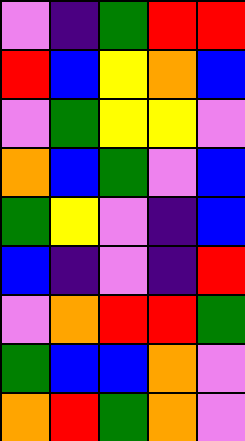[["violet", "indigo", "green", "red", "red"], ["red", "blue", "yellow", "orange", "blue"], ["violet", "green", "yellow", "yellow", "violet"], ["orange", "blue", "green", "violet", "blue"], ["green", "yellow", "violet", "indigo", "blue"], ["blue", "indigo", "violet", "indigo", "red"], ["violet", "orange", "red", "red", "green"], ["green", "blue", "blue", "orange", "violet"], ["orange", "red", "green", "orange", "violet"]]